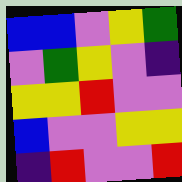[["blue", "blue", "violet", "yellow", "green"], ["violet", "green", "yellow", "violet", "indigo"], ["yellow", "yellow", "red", "violet", "violet"], ["blue", "violet", "violet", "yellow", "yellow"], ["indigo", "red", "violet", "violet", "red"]]